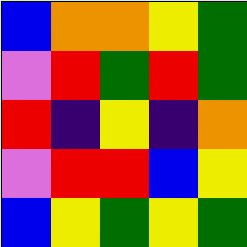[["blue", "orange", "orange", "yellow", "green"], ["violet", "red", "green", "red", "green"], ["red", "indigo", "yellow", "indigo", "orange"], ["violet", "red", "red", "blue", "yellow"], ["blue", "yellow", "green", "yellow", "green"]]